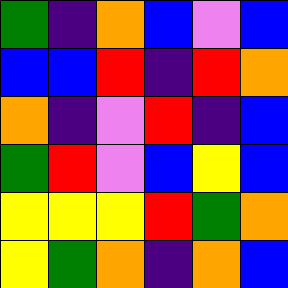[["green", "indigo", "orange", "blue", "violet", "blue"], ["blue", "blue", "red", "indigo", "red", "orange"], ["orange", "indigo", "violet", "red", "indigo", "blue"], ["green", "red", "violet", "blue", "yellow", "blue"], ["yellow", "yellow", "yellow", "red", "green", "orange"], ["yellow", "green", "orange", "indigo", "orange", "blue"]]